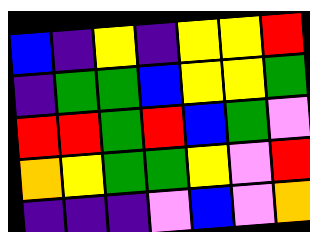[["blue", "indigo", "yellow", "indigo", "yellow", "yellow", "red"], ["indigo", "green", "green", "blue", "yellow", "yellow", "green"], ["red", "red", "green", "red", "blue", "green", "violet"], ["orange", "yellow", "green", "green", "yellow", "violet", "red"], ["indigo", "indigo", "indigo", "violet", "blue", "violet", "orange"]]